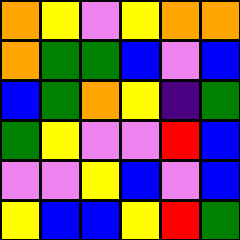[["orange", "yellow", "violet", "yellow", "orange", "orange"], ["orange", "green", "green", "blue", "violet", "blue"], ["blue", "green", "orange", "yellow", "indigo", "green"], ["green", "yellow", "violet", "violet", "red", "blue"], ["violet", "violet", "yellow", "blue", "violet", "blue"], ["yellow", "blue", "blue", "yellow", "red", "green"]]